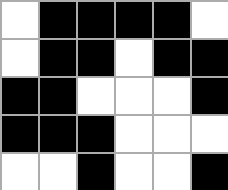[["white", "black", "black", "black", "black", "white"], ["white", "black", "black", "white", "black", "black"], ["black", "black", "white", "white", "white", "black"], ["black", "black", "black", "white", "white", "white"], ["white", "white", "black", "white", "white", "black"]]